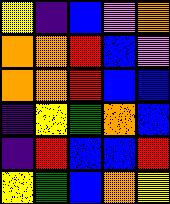[["yellow", "indigo", "blue", "violet", "orange"], ["orange", "orange", "red", "blue", "violet"], ["orange", "orange", "red", "blue", "blue"], ["indigo", "yellow", "green", "orange", "blue"], ["indigo", "red", "blue", "blue", "red"], ["yellow", "green", "blue", "orange", "yellow"]]